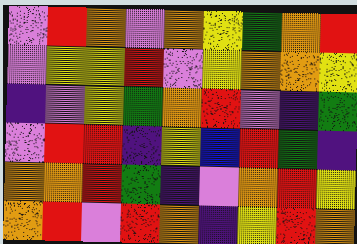[["violet", "red", "orange", "violet", "orange", "yellow", "green", "orange", "red"], ["violet", "yellow", "yellow", "red", "violet", "yellow", "orange", "orange", "yellow"], ["indigo", "violet", "yellow", "green", "orange", "red", "violet", "indigo", "green"], ["violet", "red", "red", "indigo", "yellow", "blue", "red", "green", "indigo"], ["orange", "orange", "red", "green", "indigo", "violet", "orange", "red", "yellow"], ["orange", "red", "violet", "red", "orange", "indigo", "yellow", "red", "orange"]]